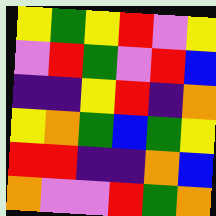[["yellow", "green", "yellow", "red", "violet", "yellow"], ["violet", "red", "green", "violet", "red", "blue"], ["indigo", "indigo", "yellow", "red", "indigo", "orange"], ["yellow", "orange", "green", "blue", "green", "yellow"], ["red", "red", "indigo", "indigo", "orange", "blue"], ["orange", "violet", "violet", "red", "green", "orange"]]